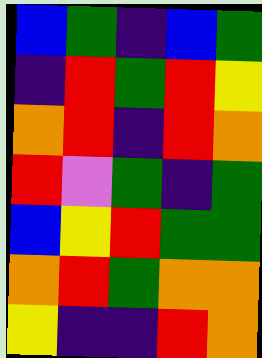[["blue", "green", "indigo", "blue", "green"], ["indigo", "red", "green", "red", "yellow"], ["orange", "red", "indigo", "red", "orange"], ["red", "violet", "green", "indigo", "green"], ["blue", "yellow", "red", "green", "green"], ["orange", "red", "green", "orange", "orange"], ["yellow", "indigo", "indigo", "red", "orange"]]